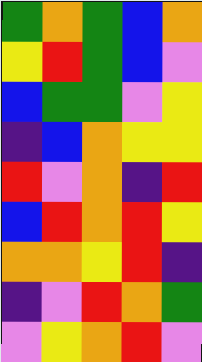[["green", "orange", "green", "blue", "orange"], ["yellow", "red", "green", "blue", "violet"], ["blue", "green", "green", "violet", "yellow"], ["indigo", "blue", "orange", "yellow", "yellow"], ["red", "violet", "orange", "indigo", "red"], ["blue", "red", "orange", "red", "yellow"], ["orange", "orange", "yellow", "red", "indigo"], ["indigo", "violet", "red", "orange", "green"], ["violet", "yellow", "orange", "red", "violet"]]